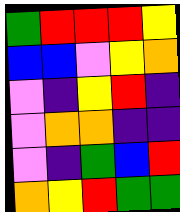[["green", "red", "red", "red", "yellow"], ["blue", "blue", "violet", "yellow", "orange"], ["violet", "indigo", "yellow", "red", "indigo"], ["violet", "orange", "orange", "indigo", "indigo"], ["violet", "indigo", "green", "blue", "red"], ["orange", "yellow", "red", "green", "green"]]